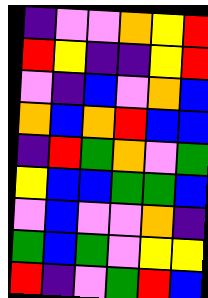[["indigo", "violet", "violet", "orange", "yellow", "red"], ["red", "yellow", "indigo", "indigo", "yellow", "red"], ["violet", "indigo", "blue", "violet", "orange", "blue"], ["orange", "blue", "orange", "red", "blue", "blue"], ["indigo", "red", "green", "orange", "violet", "green"], ["yellow", "blue", "blue", "green", "green", "blue"], ["violet", "blue", "violet", "violet", "orange", "indigo"], ["green", "blue", "green", "violet", "yellow", "yellow"], ["red", "indigo", "violet", "green", "red", "blue"]]